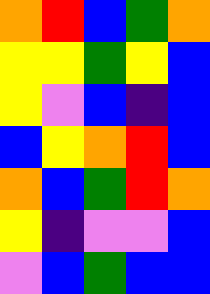[["orange", "red", "blue", "green", "orange"], ["yellow", "yellow", "green", "yellow", "blue"], ["yellow", "violet", "blue", "indigo", "blue"], ["blue", "yellow", "orange", "red", "blue"], ["orange", "blue", "green", "red", "orange"], ["yellow", "indigo", "violet", "violet", "blue"], ["violet", "blue", "green", "blue", "blue"]]